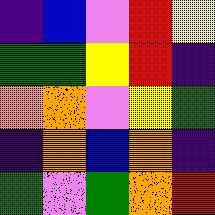[["indigo", "blue", "violet", "red", "yellow"], ["green", "green", "yellow", "red", "indigo"], ["orange", "orange", "violet", "yellow", "green"], ["indigo", "orange", "blue", "orange", "indigo"], ["green", "violet", "green", "orange", "red"]]